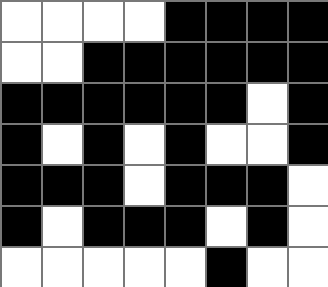[["white", "white", "white", "white", "black", "black", "black", "black"], ["white", "white", "black", "black", "black", "black", "black", "black"], ["black", "black", "black", "black", "black", "black", "white", "black"], ["black", "white", "black", "white", "black", "white", "white", "black"], ["black", "black", "black", "white", "black", "black", "black", "white"], ["black", "white", "black", "black", "black", "white", "black", "white"], ["white", "white", "white", "white", "white", "black", "white", "white"]]